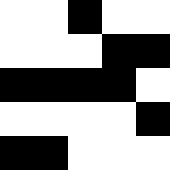[["white", "white", "black", "white", "white"], ["white", "white", "white", "black", "black"], ["black", "black", "black", "black", "white"], ["white", "white", "white", "white", "black"], ["black", "black", "white", "white", "white"]]